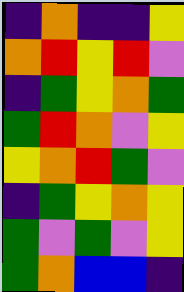[["indigo", "orange", "indigo", "indigo", "yellow"], ["orange", "red", "yellow", "red", "violet"], ["indigo", "green", "yellow", "orange", "green"], ["green", "red", "orange", "violet", "yellow"], ["yellow", "orange", "red", "green", "violet"], ["indigo", "green", "yellow", "orange", "yellow"], ["green", "violet", "green", "violet", "yellow"], ["green", "orange", "blue", "blue", "indigo"]]